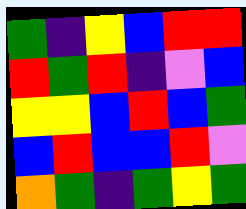[["green", "indigo", "yellow", "blue", "red", "red"], ["red", "green", "red", "indigo", "violet", "blue"], ["yellow", "yellow", "blue", "red", "blue", "green"], ["blue", "red", "blue", "blue", "red", "violet"], ["orange", "green", "indigo", "green", "yellow", "green"]]